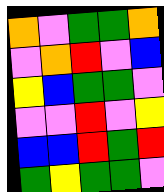[["orange", "violet", "green", "green", "orange"], ["violet", "orange", "red", "violet", "blue"], ["yellow", "blue", "green", "green", "violet"], ["violet", "violet", "red", "violet", "yellow"], ["blue", "blue", "red", "green", "red"], ["green", "yellow", "green", "green", "violet"]]